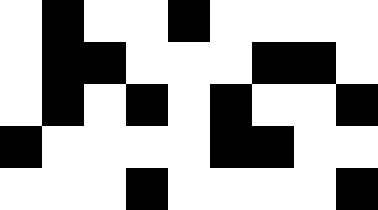[["white", "black", "white", "white", "black", "white", "white", "white", "white"], ["white", "black", "black", "white", "white", "white", "black", "black", "white"], ["white", "black", "white", "black", "white", "black", "white", "white", "black"], ["black", "white", "white", "white", "white", "black", "black", "white", "white"], ["white", "white", "white", "black", "white", "white", "white", "white", "black"]]